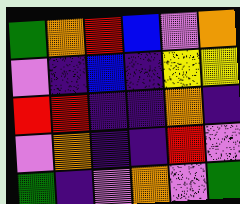[["green", "orange", "red", "blue", "violet", "orange"], ["violet", "indigo", "blue", "indigo", "yellow", "yellow"], ["red", "red", "indigo", "indigo", "orange", "indigo"], ["violet", "orange", "indigo", "indigo", "red", "violet"], ["green", "indigo", "violet", "orange", "violet", "green"]]